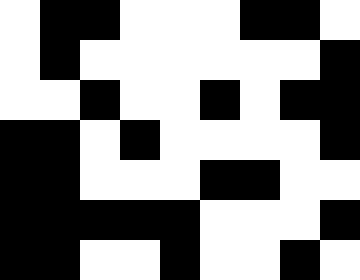[["white", "black", "black", "white", "white", "white", "black", "black", "white"], ["white", "black", "white", "white", "white", "white", "white", "white", "black"], ["white", "white", "black", "white", "white", "black", "white", "black", "black"], ["black", "black", "white", "black", "white", "white", "white", "white", "black"], ["black", "black", "white", "white", "white", "black", "black", "white", "white"], ["black", "black", "black", "black", "black", "white", "white", "white", "black"], ["black", "black", "white", "white", "black", "white", "white", "black", "white"]]